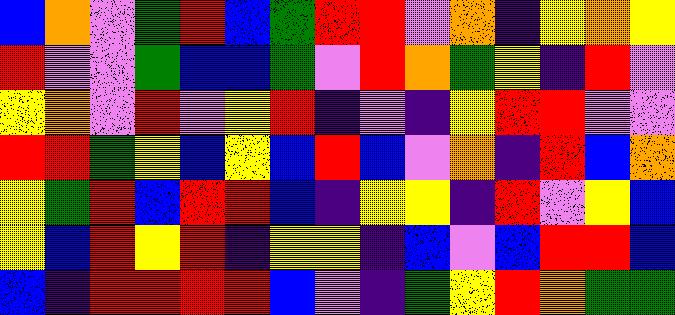[["blue", "orange", "violet", "green", "red", "blue", "green", "red", "red", "violet", "orange", "indigo", "yellow", "orange", "yellow"], ["red", "violet", "violet", "green", "blue", "blue", "green", "violet", "red", "orange", "green", "yellow", "indigo", "red", "violet"], ["yellow", "orange", "violet", "red", "violet", "yellow", "red", "indigo", "violet", "indigo", "yellow", "red", "red", "violet", "violet"], ["red", "red", "green", "yellow", "blue", "yellow", "blue", "red", "blue", "violet", "orange", "indigo", "red", "blue", "orange"], ["yellow", "green", "red", "blue", "red", "red", "blue", "indigo", "yellow", "yellow", "indigo", "red", "violet", "yellow", "blue"], ["yellow", "blue", "red", "yellow", "red", "indigo", "yellow", "yellow", "indigo", "blue", "violet", "blue", "red", "red", "blue"], ["blue", "indigo", "red", "red", "red", "red", "blue", "violet", "indigo", "green", "yellow", "red", "orange", "green", "green"]]